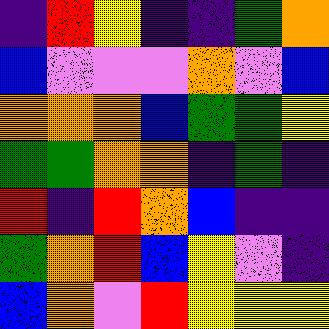[["indigo", "red", "yellow", "indigo", "indigo", "green", "orange"], ["blue", "violet", "violet", "violet", "orange", "violet", "blue"], ["orange", "orange", "orange", "blue", "green", "green", "yellow"], ["green", "green", "orange", "orange", "indigo", "green", "indigo"], ["red", "indigo", "red", "orange", "blue", "indigo", "indigo"], ["green", "orange", "red", "blue", "yellow", "violet", "indigo"], ["blue", "orange", "violet", "red", "yellow", "yellow", "yellow"]]